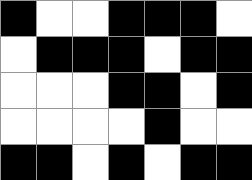[["black", "white", "white", "black", "black", "black", "white"], ["white", "black", "black", "black", "white", "black", "black"], ["white", "white", "white", "black", "black", "white", "black"], ["white", "white", "white", "white", "black", "white", "white"], ["black", "black", "white", "black", "white", "black", "black"]]